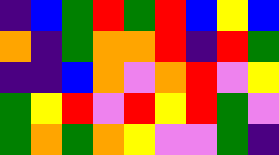[["indigo", "blue", "green", "red", "green", "red", "blue", "yellow", "blue"], ["orange", "indigo", "green", "orange", "orange", "red", "indigo", "red", "green"], ["indigo", "indigo", "blue", "orange", "violet", "orange", "red", "violet", "yellow"], ["green", "yellow", "red", "violet", "red", "yellow", "red", "green", "violet"], ["green", "orange", "green", "orange", "yellow", "violet", "violet", "green", "indigo"]]